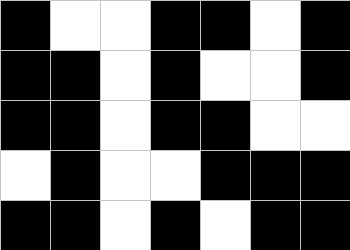[["black", "white", "white", "black", "black", "white", "black"], ["black", "black", "white", "black", "white", "white", "black"], ["black", "black", "white", "black", "black", "white", "white"], ["white", "black", "white", "white", "black", "black", "black"], ["black", "black", "white", "black", "white", "black", "black"]]